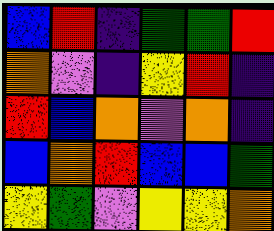[["blue", "red", "indigo", "green", "green", "red"], ["orange", "violet", "indigo", "yellow", "red", "indigo"], ["red", "blue", "orange", "violet", "orange", "indigo"], ["blue", "orange", "red", "blue", "blue", "green"], ["yellow", "green", "violet", "yellow", "yellow", "orange"]]